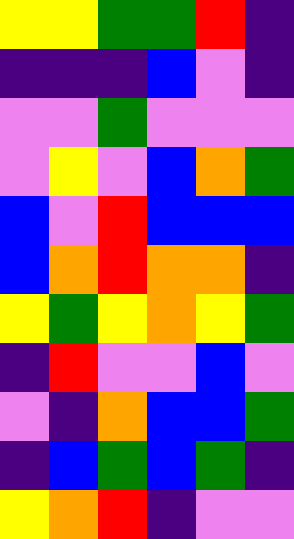[["yellow", "yellow", "green", "green", "red", "indigo"], ["indigo", "indigo", "indigo", "blue", "violet", "indigo"], ["violet", "violet", "green", "violet", "violet", "violet"], ["violet", "yellow", "violet", "blue", "orange", "green"], ["blue", "violet", "red", "blue", "blue", "blue"], ["blue", "orange", "red", "orange", "orange", "indigo"], ["yellow", "green", "yellow", "orange", "yellow", "green"], ["indigo", "red", "violet", "violet", "blue", "violet"], ["violet", "indigo", "orange", "blue", "blue", "green"], ["indigo", "blue", "green", "blue", "green", "indigo"], ["yellow", "orange", "red", "indigo", "violet", "violet"]]